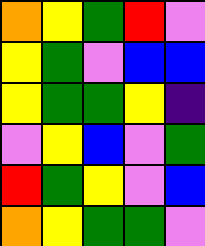[["orange", "yellow", "green", "red", "violet"], ["yellow", "green", "violet", "blue", "blue"], ["yellow", "green", "green", "yellow", "indigo"], ["violet", "yellow", "blue", "violet", "green"], ["red", "green", "yellow", "violet", "blue"], ["orange", "yellow", "green", "green", "violet"]]